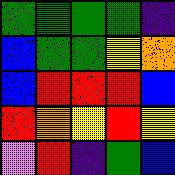[["green", "green", "green", "green", "indigo"], ["blue", "green", "green", "yellow", "orange"], ["blue", "red", "red", "red", "blue"], ["red", "orange", "yellow", "red", "yellow"], ["violet", "red", "indigo", "green", "blue"]]